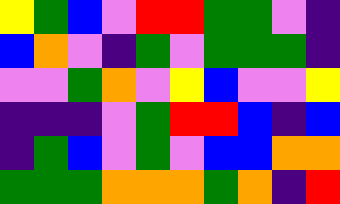[["yellow", "green", "blue", "violet", "red", "red", "green", "green", "violet", "indigo"], ["blue", "orange", "violet", "indigo", "green", "violet", "green", "green", "green", "indigo"], ["violet", "violet", "green", "orange", "violet", "yellow", "blue", "violet", "violet", "yellow"], ["indigo", "indigo", "indigo", "violet", "green", "red", "red", "blue", "indigo", "blue"], ["indigo", "green", "blue", "violet", "green", "violet", "blue", "blue", "orange", "orange"], ["green", "green", "green", "orange", "orange", "orange", "green", "orange", "indigo", "red"]]